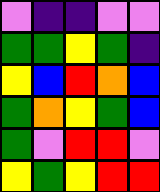[["violet", "indigo", "indigo", "violet", "violet"], ["green", "green", "yellow", "green", "indigo"], ["yellow", "blue", "red", "orange", "blue"], ["green", "orange", "yellow", "green", "blue"], ["green", "violet", "red", "red", "violet"], ["yellow", "green", "yellow", "red", "red"]]